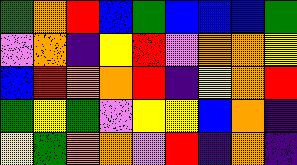[["green", "orange", "red", "blue", "green", "blue", "blue", "blue", "green"], ["violet", "orange", "indigo", "yellow", "red", "violet", "orange", "orange", "yellow"], ["blue", "red", "orange", "orange", "red", "indigo", "yellow", "orange", "red"], ["green", "yellow", "green", "violet", "yellow", "yellow", "blue", "orange", "indigo"], ["yellow", "green", "orange", "orange", "violet", "red", "indigo", "orange", "indigo"]]